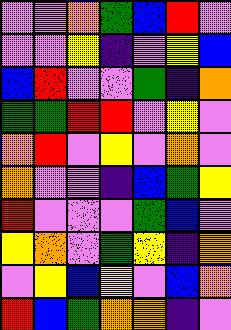[["violet", "violet", "orange", "green", "blue", "red", "violet"], ["violet", "violet", "yellow", "indigo", "violet", "yellow", "blue"], ["blue", "red", "violet", "violet", "green", "indigo", "orange"], ["green", "green", "red", "red", "violet", "yellow", "violet"], ["orange", "red", "violet", "yellow", "violet", "orange", "violet"], ["orange", "violet", "violet", "indigo", "blue", "green", "yellow"], ["red", "violet", "violet", "violet", "green", "blue", "violet"], ["yellow", "orange", "violet", "green", "yellow", "indigo", "orange"], ["violet", "yellow", "blue", "yellow", "violet", "blue", "orange"], ["red", "blue", "green", "orange", "orange", "indigo", "violet"]]